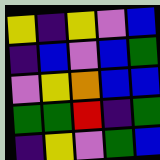[["yellow", "indigo", "yellow", "violet", "blue"], ["indigo", "blue", "violet", "blue", "green"], ["violet", "yellow", "orange", "blue", "blue"], ["green", "green", "red", "indigo", "green"], ["indigo", "yellow", "violet", "green", "blue"]]